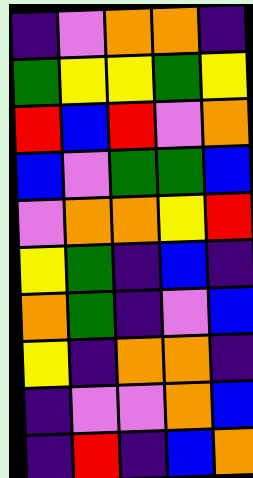[["indigo", "violet", "orange", "orange", "indigo"], ["green", "yellow", "yellow", "green", "yellow"], ["red", "blue", "red", "violet", "orange"], ["blue", "violet", "green", "green", "blue"], ["violet", "orange", "orange", "yellow", "red"], ["yellow", "green", "indigo", "blue", "indigo"], ["orange", "green", "indigo", "violet", "blue"], ["yellow", "indigo", "orange", "orange", "indigo"], ["indigo", "violet", "violet", "orange", "blue"], ["indigo", "red", "indigo", "blue", "orange"]]